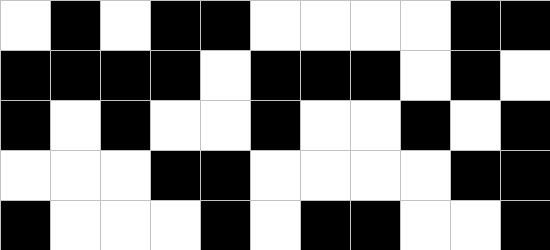[["white", "black", "white", "black", "black", "white", "white", "white", "white", "black", "black"], ["black", "black", "black", "black", "white", "black", "black", "black", "white", "black", "white"], ["black", "white", "black", "white", "white", "black", "white", "white", "black", "white", "black"], ["white", "white", "white", "black", "black", "white", "white", "white", "white", "black", "black"], ["black", "white", "white", "white", "black", "white", "black", "black", "white", "white", "black"]]